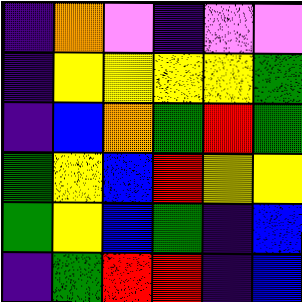[["indigo", "orange", "violet", "indigo", "violet", "violet"], ["indigo", "yellow", "yellow", "yellow", "yellow", "green"], ["indigo", "blue", "orange", "green", "red", "green"], ["green", "yellow", "blue", "red", "yellow", "yellow"], ["green", "yellow", "blue", "green", "indigo", "blue"], ["indigo", "green", "red", "red", "indigo", "blue"]]